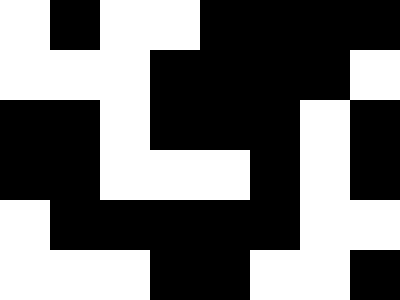[["white", "black", "white", "white", "black", "black", "black", "black"], ["white", "white", "white", "black", "black", "black", "black", "white"], ["black", "black", "white", "black", "black", "black", "white", "black"], ["black", "black", "white", "white", "white", "black", "white", "black"], ["white", "black", "black", "black", "black", "black", "white", "white"], ["white", "white", "white", "black", "black", "white", "white", "black"]]